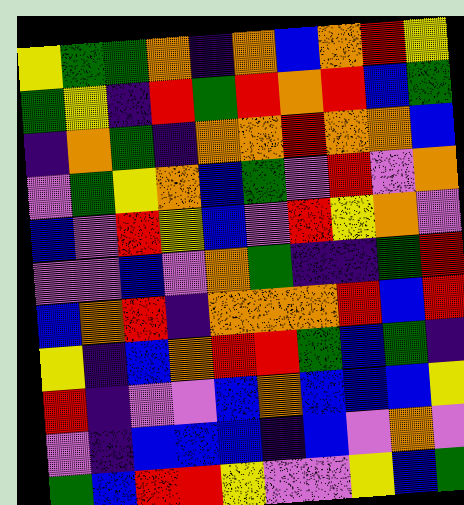[["yellow", "green", "green", "orange", "indigo", "orange", "blue", "orange", "red", "yellow"], ["green", "yellow", "indigo", "red", "green", "red", "orange", "red", "blue", "green"], ["indigo", "orange", "green", "indigo", "orange", "orange", "red", "orange", "orange", "blue"], ["violet", "green", "yellow", "orange", "blue", "green", "violet", "red", "violet", "orange"], ["blue", "violet", "red", "yellow", "blue", "violet", "red", "yellow", "orange", "violet"], ["violet", "violet", "blue", "violet", "orange", "green", "indigo", "indigo", "green", "red"], ["blue", "orange", "red", "indigo", "orange", "orange", "orange", "red", "blue", "red"], ["yellow", "indigo", "blue", "orange", "red", "red", "green", "blue", "green", "indigo"], ["red", "indigo", "violet", "violet", "blue", "orange", "blue", "blue", "blue", "yellow"], ["violet", "indigo", "blue", "blue", "blue", "indigo", "blue", "violet", "orange", "violet"], ["green", "blue", "red", "red", "yellow", "violet", "violet", "yellow", "blue", "green"]]